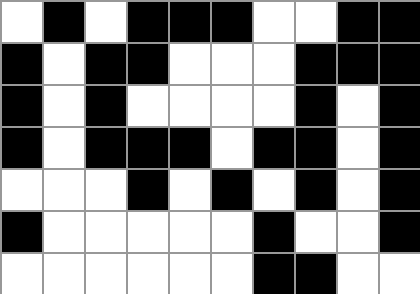[["white", "black", "white", "black", "black", "black", "white", "white", "black", "black"], ["black", "white", "black", "black", "white", "white", "white", "black", "black", "black"], ["black", "white", "black", "white", "white", "white", "white", "black", "white", "black"], ["black", "white", "black", "black", "black", "white", "black", "black", "white", "black"], ["white", "white", "white", "black", "white", "black", "white", "black", "white", "black"], ["black", "white", "white", "white", "white", "white", "black", "white", "white", "black"], ["white", "white", "white", "white", "white", "white", "black", "black", "white", "white"]]